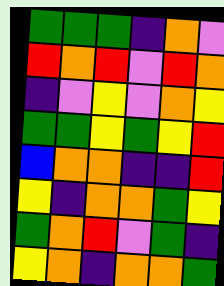[["green", "green", "green", "indigo", "orange", "violet"], ["red", "orange", "red", "violet", "red", "orange"], ["indigo", "violet", "yellow", "violet", "orange", "yellow"], ["green", "green", "yellow", "green", "yellow", "red"], ["blue", "orange", "orange", "indigo", "indigo", "red"], ["yellow", "indigo", "orange", "orange", "green", "yellow"], ["green", "orange", "red", "violet", "green", "indigo"], ["yellow", "orange", "indigo", "orange", "orange", "green"]]